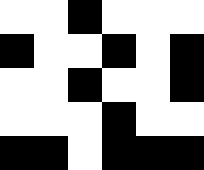[["white", "white", "black", "white", "white", "white"], ["black", "white", "white", "black", "white", "black"], ["white", "white", "black", "white", "white", "black"], ["white", "white", "white", "black", "white", "white"], ["black", "black", "white", "black", "black", "black"]]